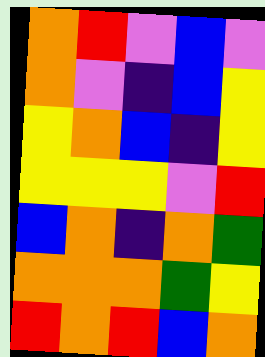[["orange", "red", "violet", "blue", "violet"], ["orange", "violet", "indigo", "blue", "yellow"], ["yellow", "orange", "blue", "indigo", "yellow"], ["yellow", "yellow", "yellow", "violet", "red"], ["blue", "orange", "indigo", "orange", "green"], ["orange", "orange", "orange", "green", "yellow"], ["red", "orange", "red", "blue", "orange"]]